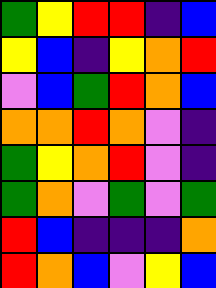[["green", "yellow", "red", "red", "indigo", "blue"], ["yellow", "blue", "indigo", "yellow", "orange", "red"], ["violet", "blue", "green", "red", "orange", "blue"], ["orange", "orange", "red", "orange", "violet", "indigo"], ["green", "yellow", "orange", "red", "violet", "indigo"], ["green", "orange", "violet", "green", "violet", "green"], ["red", "blue", "indigo", "indigo", "indigo", "orange"], ["red", "orange", "blue", "violet", "yellow", "blue"]]